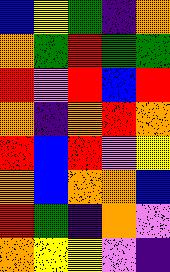[["blue", "yellow", "green", "indigo", "orange"], ["orange", "green", "red", "green", "green"], ["red", "violet", "red", "blue", "red"], ["orange", "indigo", "orange", "red", "orange"], ["red", "blue", "red", "violet", "yellow"], ["orange", "blue", "orange", "orange", "blue"], ["red", "green", "indigo", "orange", "violet"], ["orange", "yellow", "yellow", "violet", "indigo"]]